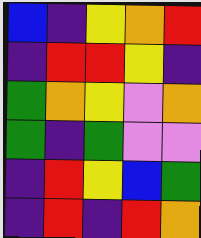[["blue", "indigo", "yellow", "orange", "red"], ["indigo", "red", "red", "yellow", "indigo"], ["green", "orange", "yellow", "violet", "orange"], ["green", "indigo", "green", "violet", "violet"], ["indigo", "red", "yellow", "blue", "green"], ["indigo", "red", "indigo", "red", "orange"]]